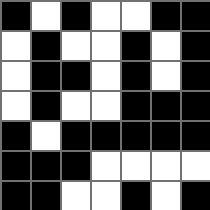[["black", "white", "black", "white", "white", "black", "black"], ["white", "black", "white", "white", "black", "white", "black"], ["white", "black", "black", "white", "black", "white", "black"], ["white", "black", "white", "white", "black", "black", "black"], ["black", "white", "black", "black", "black", "black", "black"], ["black", "black", "black", "white", "white", "white", "white"], ["black", "black", "white", "white", "black", "white", "black"]]